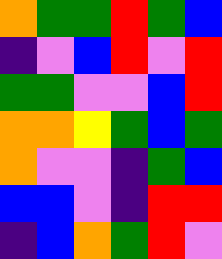[["orange", "green", "green", "red", "green", "blue"], ["indigo", "violet", "blue", "red", "violet", "red"], ["green", "green", "violet", "violet", "blue", "red"], ["orange", "orange", "yellow", "green", "blue", "green"], ["orange", "violet", "violet", "indigo", "green", "blue"], ["blue", "blue", "violet", "indigo", "red", "red"], ["indigo", "blue", "orange", "green", "red", "violet"]]